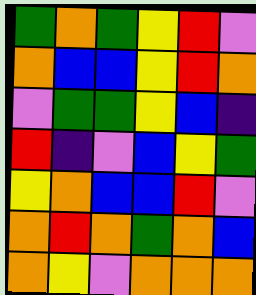[["green", "orange", "green", "yellow", "red", "violet"], ["orange", "blue", "blue", "yellow", "red", "orange"], ["violet", "green", "green", "yellow", "blue", "indigo"], ["red", "indigo", "violet", "blue", "yellow", "green"], ["yellow", "orange", "blue", "blue", "red", "violet"], ["orange", "red", "orange", "green", "orange", "blue"], ["orange", "yellow", "violet", "orange", "orange", "orange"]]